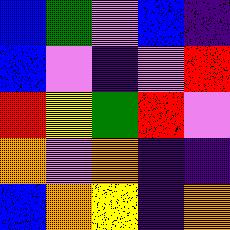[["blue", "green", "violet", "blue", "indigo"], ["blue", "violet", "indigo", "violet", "red"], ["red", "yellow", "green", "red", "violet"], ["orange", "violet", "orange", "indigo", "indigo"], ["blue", "orange", "yellow", "indigo", "orange"]]